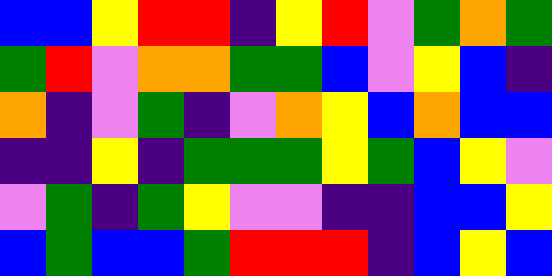[["blue", "blue", "yellow", "red", "red", "indigo", "yellow", "red", "violet", "green", "orange", "green"], ["green", "red", "violet", "orange", "orange", "green", "green", "blue", "violet", "yellow", "blue", "indigo"], ["orange", "indigo", "violet", "green", "indigo", "violet", "orange", "yellow", "blue", "orange", "blue", "blue"], ["indigo", "indigo", "yellow", "indigo", "green", "green", "green", "yellow", "green", "blue", "yellow", "violet"], ["violet", "green", "indigo", "green", "yellow", "violet", "violet", "indigo", "indigo", "blue", "blue", "yellow"], ["blue", "green", "blue", "blue", "green", "red", "red", "red", "indigo", "blue", "yellow", "blue"]]